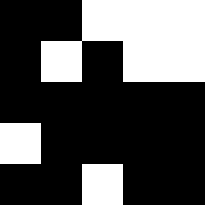[["black", "black", "white", "white", "white"], ["black", "white", "black", "white", "white"], ["black", "black", "black", "black", "black"], ["white", "black", "black", "black", "black"], ["black", "black", "white", "black", "black"]]